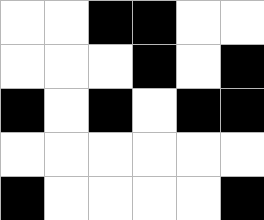[["white", "white", "black", "black", "white", "white"], ["white", "white", "white", "black", "white", "black"], ["black", "white", "black", "white", "black", "black"], ["white", "white", "white", "white", "white", "white"], ["black", "white", "white", "white", "white", "black"]]